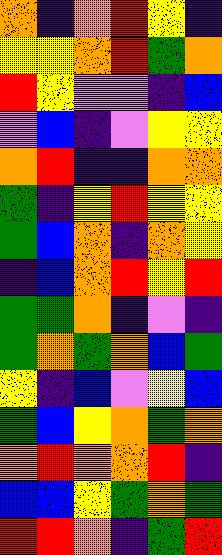[["orange", "indigo", "orange", "red", "yellow", "indigo"], ["yellow", "yellow", "orange", "red", "green", "orange"], ["red", "yellow", "violet", "violet", "indigo", "blue"], ["violet", "blue", "indigo", "violet", "yellow", "yellow"], ["orange", "red", "indigo", "indigo", "orange", "orange"], ["green", "indigo", "yellow", "red", "yellow", "yellow"], ["green", "blue", "orange", "indigo", "orange", "yellow"], ["indigo", "blue", "orange", "red", "yellow", "red"], ["green", "green", "orange", "indigo", "violet", "indigo"], ["green", "orange", "green", "orange", "blue", "green"], ["yellow", "indigo", "blue", "violet", "yellow", "blue"], ["green", "blue", "yellow", "orange", "green", "orange"], ["orange", "red", "orange", "orange", "red", "indigo"], ["blue", "blue", "yellow", "green", "orange", "green"], ["red", "red", "orange", "indigo", "green", "red"]]